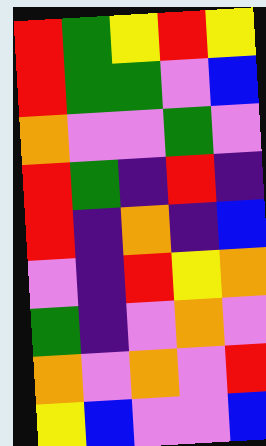[["red", "green", "yellow", "red", "yellow"], ["red", "green", "green", "violet", "blue"], ["orange", "violet", "violet", "green", "violet"], ["red", "green", "indigo", "red", "indigo"], ["red", "indigo", "orange", "indigo", "blue"], ["violet", "indigo", "red", "yellow", "orange"], ["green", "indigo", "violet", "orange", "violet"], ["orange", "violet", "orange", "violet", "red"], ["yellow", "blue", "violet", "violet", "blue"]]